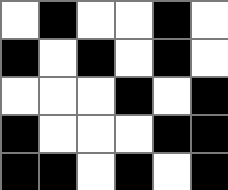[["white", "black", "white", "white", "black", "white"], ["black", "white", "black", "white", "black", "white"], ["white", "white", "white", "black", "white", "black"], ["black", "white", "white", "white", "black", "black"], ["black", "black", "white", "black", "white", "black"]]